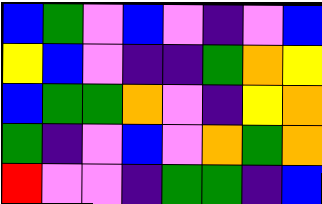[["blue", "green", "violet", "blue", "violet", "indigo", "violet", "blue"], ["yellow", "blue", "violet", "indigo", "indigo", "green", "orange", "yellow"], ["blue", "green", "green", "orange", "violet", "indigo", "yellow", "orange"], ["green", "indigo", "violet", "blue", "violet", "orange", "green", "orange"], ["red", "violet", "violet", "indigo", "green", "green", "indigo", "blue"]]